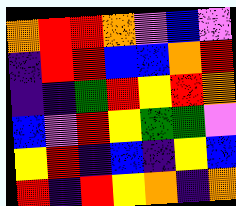[["orange", "red", "red", "orange", "violet", "blue", "violet"], ["indigo", "red", "red", "blue", "blue", "orange", "red"], ["indigo", "indigo", "green", "red", "yellow", "red", "orange"], ["blue", "violet", "red", "yellow", "green", "green", "violet"], ["yellow", "red", "indigo", "blue", "indigo", "yellow", "blue"], ["red", "indigo", "red", "yellow", "orange", "indigo", "orange"]]